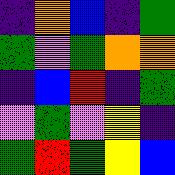[["indigo", "orange", "blue", "indigo", "green"], ["green", "violet", "green", "orange", "orange"], ["indigo", "blue", "red", "indigo", "green"], ["violet", "green", "violet", "yellow", "indigo"], ["green", "red", "green", "yellow", "blue"]]